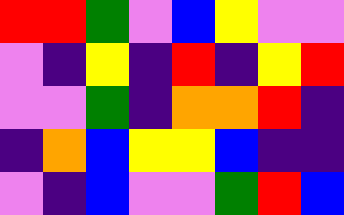[["red", "red", "green", "violet", "blue", "yellow", "violet", "violet"], ["violet", "indigo", "yellow", "indigo", "red", "indigo", "yellow", "red"], ["violet", "violet", "green", "indigo", "orange", "orange", "red", "indigo"], ["indigo", "orange", "blue", "yellow", "yellow", "blue", "indigo", "indigo"], ["violet", "indigo", "blue", "violet", "violet", "green", "red", "blue"]]